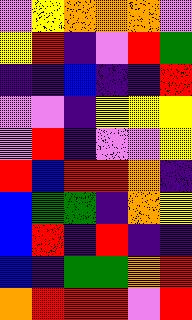[["violet", "yellow", "orange", "orange", "orange", "violet"], ["yellow", "red", "indigo", "violet", "red", "green"], ["indigo", "indigo", "blue", "indigo", "indigo", "red"], ["violet", "violet", "indigo", "yellow", "yellow", "yellow"], ["violet", "red", "indigo", "violet", "violet", "yellow"], ["red", "blue", "red", "red", "orange", "indigo"], ["blue", "green", "green", "indigo", "orange", "yellow"], ["blue", "red", "indigo", "red", "indigo", "indigo"], ["blue", "indigo", "green", "green", "orange", "red"], ["orange", "red", "red", "red", "violet", "red"]]